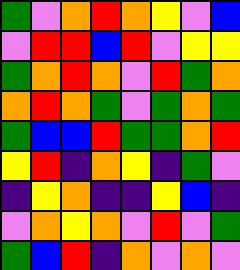[["green", "violet", "orange", "red", "orange", "yellow", "violet", "blue"], ["violet", "red", "red", "blue", "red", "violet", "yellow", "yellow"], ["green", "orange", "red", "orange", "violet", "red", "green", "orange"], ["orange", "red", "orange", "green", "violet", "green", "orange", "green"], ["green", "blue", "blue", "red", "green", "green", "orange", "red"], ["yellow", "red", "indigo", "orange", "yellow", "indigo", "green", "violet"], ["indigo", "yellow", "orange", "indigo", "indigo", "yellow", "blue", "indigo"], ["violet", "orange", "yellow", "orange", "violet", "red", "violet", "green"], ["green", "blue", "red", "indigo", "orange", "violet", "orange", "violet"]]